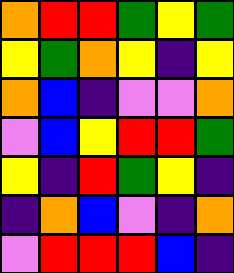[["orange", "red", "red", "green", "yellow", "green"], ["yellow", "green", "orange", "yellow", "indigo", "yellow"], ["orange", "blue", "indigo", "violet", "violet", "orange"], ["violet", "blue", "yellow", "red", "red", "green"], ["yellow", "indigo", "red", "green", "yellow", "indigo"], ["indigo", "orange", "blue", "violet", "indigo", "orange"], ["violet", "red", "red", "red", "blue", "indigo"]]